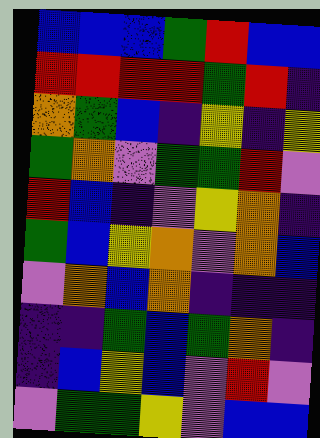[["blue", "blue", "blue", "green", "red", "blue", "blue"], ["red", "red", "red", "red", "green", "red", "indigo"], ["orange", "green", "blue", "indigo", "yellow", "indigo", "yellow"], ["green", "orange", "violet", "green", "green", "red", "violet"], ["red", "blue", "indigo", "violet", "yellow", "orange", "indigo"], ["green", "blue", "yellow", "orange", "violet", "orange", "blue"], ["violet", "orange", "blue", "orange", "indigo", "indigo", "indigo"], ["indigo", "indigo", "green", "blue", "green", "orange", "indigo"], ["indigo", "blue", "yellow", "blue", "violet", "red", "violet"], ["violet", "green", "green", "yellow", "violet", "blue", "blue"]]